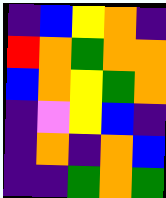[["indigo", "blue", "yellow", "orange", "indigo"], ["red", "orange", "green", "orange", "orange"], ["blue", "orange", "yellow", "green", "orange"], ["indigo", "violet", "yellow", "blue", "indigo"], ["indigo", "orange", "indigo", "orange", "blue"], ["indigo", "indigo", "green", "orange", "green"]]